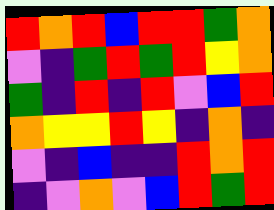[["red", "orange", "red", "blue", "red", "red", "green", "orange"], ["violet", "indigo", "green", "red", "green", "red", "yellow", "orange"], ["green", "indigo", "red", "indigo", "red", "violet", "blue", "red"], ["orange", "yellow", "yellow", "red", "yellow", "indigo", "orange", "indigo"], ["violet", "indigo", "blue", "indigo", "indigo", "red", "orange", "red"], ["indigo", "violet", "orange", "violet", "blue", "red", "green", "red"]]